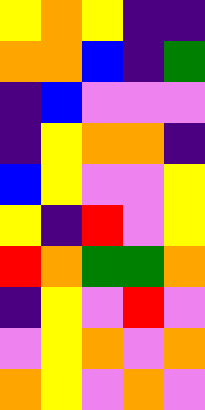[["yellow", "orange", "yellow", "indigo", "indigo"], ["orange", "orange", "blue", "indigo", "green"], ["indigo", "blue", "violet", "violet", "violet"], ["indigo", "yellow", "orange", "orange", "indigo"], ["blue", "yellow", "violet", "violet", "yellow"], ["yellow", "indigo", "red", "violet", "yellow"], ["red", "orange", "green", "green", "orange"], ["indigo", "yellow", "violet", "red", "violet"], ["violet", "yellow", "orange", "violet", "orange"], ["orange", "yellow", "violet", "orange", "violet"]]